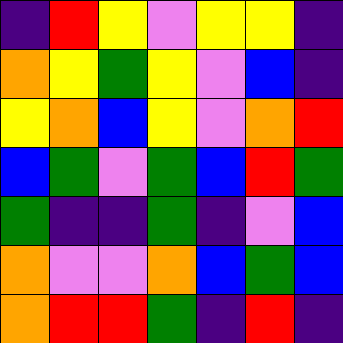[["indigo", "red", "yellow", "violet", "yellow", "yellow", "indigo"], ["orange", "yellow", "green", "yellow", "violet", "blue", "indigo"], ["yellow", "orange", "blue", "yellow", "violet", "orange", "red"], ["blue", "green", "violet", "green", "blue", "red", "green"], ["green", "indigo", "indigo", "green", "indigo", "violet", "blue"], ["orange", "violet", "violet", "orange", "blue", "green", "blue"], ["orange", "red", "red", "green", "indigo", "red", "indigo"]]